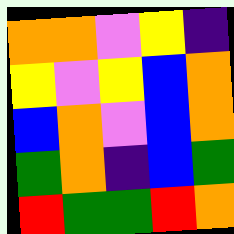[["orange", "orange", "violet", "yellow", "indigo"], ["yellow", "violet", "yellow", "blue", "orange"], ["blue", "orange", "violet", "blue", "orange"], ["green", "orange", "indigo", "blue", "green"], ["red", "green", "green", "red", "orange"]]